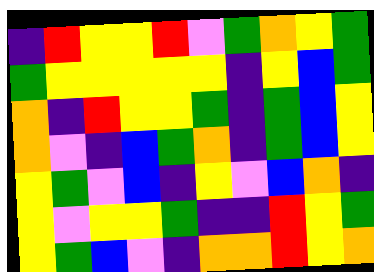[["indigo", "red", "yellow", "yellow", "red", "violet", "green", "orange", "yellow", "green"], ["green", "yellow", "yellow", "yellow", "yellow", "yellow", "indigo", "yellow", "blue", "green"], ["orange", "indigo", "red", "yellow", "yellow", "green", "indigo", "green", "blue", "yellow"], ["orange", "violet", "indigo", "blue", "green", "orange", "indigo", "green", "blue", "yellow"], ["yellow", "green", "violet", "blue", "indigo", "yellow", "violet", "blue", "orange", "indigo"], ["yellow", "violet", "yellow", "yellow", "green", "indigo", "indigo", "red", "yellow", "green"], ["yellow", "green", "blue", "violet", "indigo", "orange", "orange", "red", "yellow", "orange"]]